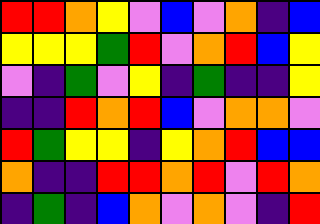[["red", "red", "orange", "yellow", "violet", "blue", "violet", "orange", "indigo", "blue"], ["yellow", "yellow", "yellow", "green", "red", "violet", "orange", "red", "blue", "yellow"], ["violet", "indigo", "green", "violet", "yellow", "indigo", "green", "indigo", "indigo", "yellow"], ["indigo", "indigo", "red", "orange", "red", "blue", "violet", "orange", "orange", "violet"], ["red", "green", "yellow", "yellow", "indigo", "yellow", "orange", "red", "blue", "blue"], ["orange", "indigo", "indigo", "red", "red", "orange", "red", "violet", "red", "orange"], ["indigo", "green", "indigo", "blue", "orange", "violet", "orange", "violet", "indigo", "red"]]